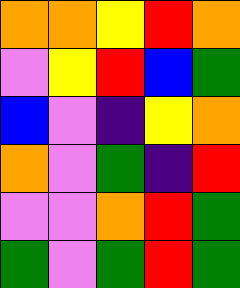[["orange", "orange", "yellow", "red", "orange"], ["violet", "yellow", "red", "blue", "green"], ["blue", "violet", "indigo", "yellow", "orange"], ["orange", "violet", "green", "indigo", "red"], ["violet", "violet", "orange", "red", "green"], ["green", "violet", "green", "red", "green"]]